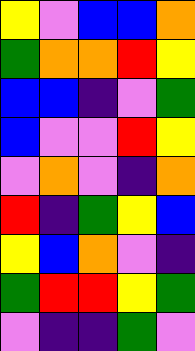[["yellow", "violet", "blue", "blue", "orange"], ["green", "orange", "orange", "red", "yellow"], ["blue", "blue", "indigo", "violet", "green"], ["blue", "violet", "violet", "red", "yellow"], ["violet", "orange", "violet", "indigo", "orange"], ["red", "indigo", "green", "yellow", "blue"], ["yellow", "blue", "orange", "violet", "indigo"], ["green", "red", "red", "yellow", "green"], ["violet", "indigo", "indigo", "green", "violet"]]